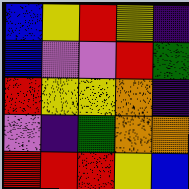[["blue", "yellow", "red", "yellow", "indigo"], ["blue", "violet", "violet", "red", "green"], ["red", "yellow", "yellow", "orange", "indigo"], ["violet", "indigo", "green", "orange", "orange"], ["red", "red", "red", "yellow", "blue"]]